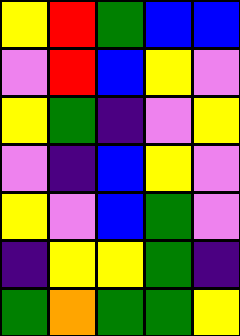[["yellow", "red", "green", "blue", "blue"], ["violet", "red", "blue", "yellow", "violet"], ["yellow", "green", "indigo", "violet", "yellow"], ["violet", "indigo", "blue", "yellow", "violet"], ["yellow", "violet", "blue", "green", "violet"], ["indigo", "yellow", "yellow", "green", "indigo"], ["green", "orange", "green", "green", "yellow"]]